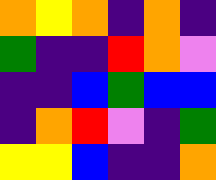[["orange", "yellow", "orange", "indigo", "orange", "indigo"], ["green", "indigo", "indigo", "red", "orange", "violet"], ["indigo", "indigo", "blue", "green", "blue", "blue"], ["indigo", "orange", "red", "violet", "indigo", "green"], ["yellow", "yellow", "blue", "indigo", "indigo", "orange"]]